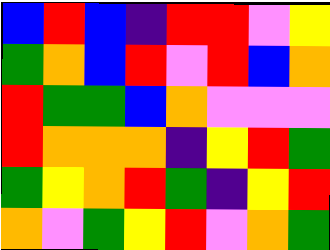[["blue", "red", "blue", "indigo", "red", "red", "violet", "yellow"], ["green", "orange", "blue", "red", "violet", "red", "blue", "orange"], ["red", "green", "green", "blue", "orange", "violet", "violet", "violet"], ["red", "orange", "orange", "orange", "indigo", "yellow", "red", "green"], ["green", "yellow", "orange", "red", "green", "indigo", "yellow", "red"], ["orange", "violet", "green", "yellow", "red", "violet", "orange", "green"]]